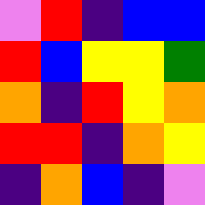[["violet", "red", "indigo", "blue", "blue"], ["red", "blue", "yellow", "yellow", "green"], ["orange", "indigo", "red", "yellow", "orange"], ["red", "red", "indigo", "orange", "yellow"], ["indigo", "orange", "blue", "indigo", "violet"]]